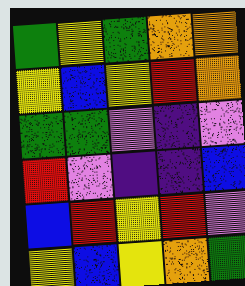[["green", "yellow", "green", "orange", "orange"], ["yellow", "blue", "yellow", "red", "orange"], ["green", "green", "violet", "indigo", "violet"], ["red", "violet", "indigo", "indigo", "blue"], ["blue", "red", "yellow", "red", "violet"], ["yellow", "blue", "yellow", "orange", "green"]]